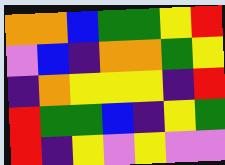[["orange", "orange", "blue", "green", "green", "yellow", "red"], ["violet", "blue", "indigo", "orange", "orange", "green", "yellow"], ["indigo", "orange", "yellow", "yellow", "yellow", "indigo", "red"], ["red", "green", "green", "blue", "indigo", "yellow", "green"], ["red", "indigo", "yellow", "violet", "yellow", "violet", "violet"]]